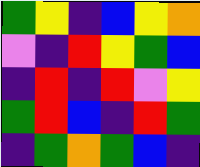[["green", "yellow", "indigo", "blue", "yellow", "orange"], ["violet", "indigo", "red", "yellow", "green", "blue"], ["indigo", "red", "indigo", "red", "violet", "yellow"], ["green", "red", "blue", "indigo", "red", "green"], ["indigo", "green", "orange", "green", "blue", "indigo"]]